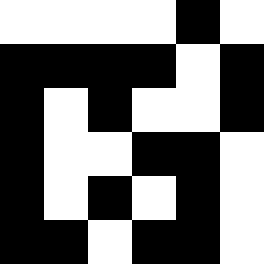[["white", "white", "white", "white", "black", "white"], ["black", "black", "black", "black", "white", "black"], ["black", "white", "black", "white", "white", "black"], ["black", "white", "white", "black", "black", "white"], ["black", "white", "black", "white", "black", "white"], ["black", "black", "white", "black", "black", "white"]]